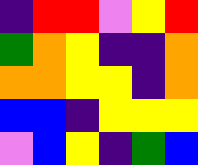[["indigo", "red", "red", "violet", "yellow", "red"], ["green", "orange", "yellow", "indigo", "indigo", "orange"], ["orange", "orange", "yellow", "yellow", "indigo", "orange"], ["blue", "blue", "indigo", "yellow", "yellow", "yellow"], ["violet", "blue", "yellow", "indigo", "green", "blue"]]